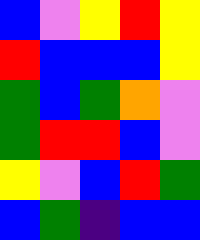[["blue", "violet", "yellow", "red", "yellow"], ["red", "blue", "blue", "blue", "yellow"], ["green", "blue", "green", "orange", "violet"], ["green", "red", "red", "blue", "violet"], ["yellow", "violet", "blue", "red", "green"], ["blue", "green", "indigo", "blue", "blue"]]